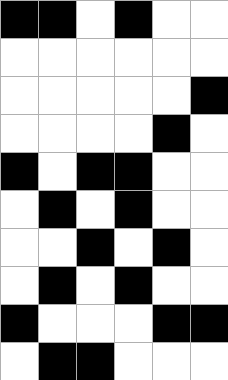[["black", "black", "white", "black", "white", "white"], ["white", "white", "white", "white", "white", "white"], ["white", "white", "white", "white", "white", "black"], ["white", "white", "white", "white", "black", "white"], ["black", "white", "black", "black", "white", "white"], ["white", "black", "white", "black", "white", "white"], ["white", "white", "black", "white", "black", "white"], ["white", "black", "white", "black", "white", "white"], ["black", "white", "white", "white", "black", "black"], ["white", "black", "black", "white", "white", "white"]]